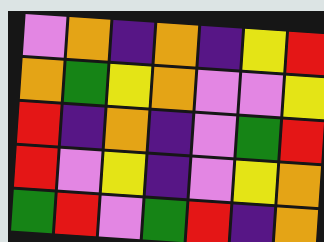[["violet", "orange", "indigo", "orange", "indigo", "yellow", "red"], ["orange", "green", "yellow", "orange", "violet", "violet", "yellow"], ["red", "indigo", "orange", "indigo", "violet", "green", "red"], ["red", "violet", "yellow", "indigo", "violet", "yellow", "orange"], ["green", "red", "violet", "green", "red", "indigo", "orange"]]